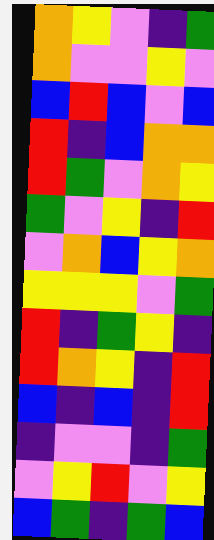[["orange", "yellow", "violet", "indigo", "green"], ["orange", "violet", "violet", "yellow", "violet"], ["blue", "red", "blue", "violet", "blue"], ["red", "indigo", "blue", "orange", "orange"], ["red", "green", "violet", "orange", "yellow"], ["green", "violet", "yellow", "indigo", "red"], ["violet", "orange", "blue", "yellow", "orange"], ["yellow", "yellow", "yellow", "violet", "green"], ["red", "indigo", "green", "yellow", "indigo"], ["red", "orange", "yellow", "indigo", "red"], ["blue", "indigo", "blue", "indigo", "red"], ["indigo", "violet", "violet", "indigo", "green"], ["violet", "yellow", "red", "violet", "yellow"], ["blue", "green", "indigo", "green", "blue"]]